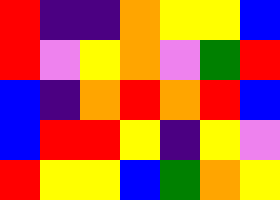[["red", "indigo", "indigo", "orange", "yellow", "yellow", "blue"], ["red", "violet", "yellow", "orange", "violet", "green", "red"], ["blue", "indigo", "orange", "red", "orange", "red", "blue"], ["blue", "red", "red", "yellow", "indigo", "yellow", "violet"], ["red", "yellow", "yellow", "blue", "green", "orange", "yellow"]]